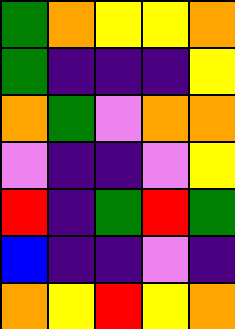[["green", "orange", "yellow", "yellow", "orange"], ["green", "indigo", "indigo", "indigo", "yellow"], ["orange", "green", "violet", "orange", "orange"], ["violet", "indigo", "indigo", "violet", "yellow"], ["red", "indigo", "green", "red", "green"], ["blue", "indigo", "indigo", "violet", "indigo"], ["orange", "yellow", "red", "yellow", "orange"]]